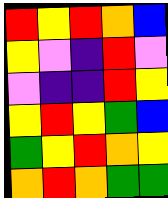[["red", "yellow", "red", "orange", "blue"], ["yellow", "violet", "indigo", "red", "violet"], ["violet", "indigo", "indigo", "red", "yellow"], ["yellow", "red", "yellow", "green", "blue"], ["green", "yellow", "red", "orange", "yellow"], ["orange", "red", "orange", "green", "green"]]